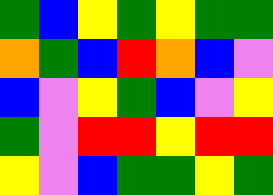[["green", "blue", "yellow", "green", "yellow", "green", "green"], ["orange", "green", "blue", "red", "orange", "blue", "violet"], ["blue", "violet", "yellow", "green", "blue", "violet", "yellow"], ["green", "violet", "red", "red", "yellow", "red", "red"], ["yellow", "violet", "blue", "green", "green", "yellow", "green"]]